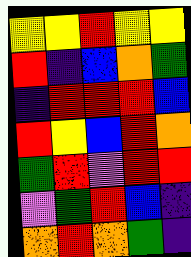[["yellow", "yellow", "red", "yellow", "yellow"], ["red", "indigo", "blue", "orange", "green"], ["indigo", "red", "red", "red", "blue"], ["red", "yellow", "blue", "red", "orange"], ["green", "red", "violet", "red", "red"], ["violet", "green", "red", "blue", "indigo"], ["orange", "red", "orange", "green", "indigo"]]